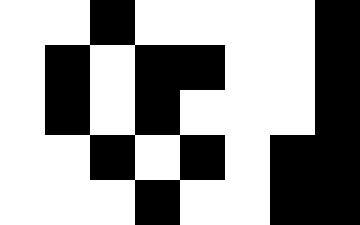[["white", "white", "black", "white", "white", "white", "white", "black"], ["white", "black", "white", "black", "black", "white", "white", "black"], ["white", "black", "white", "black", "white", "white", "white", "black"], ["white", "white", "black", "white", "black", "white", "black", "black"], ["white", "white", "white", "black", "white", "white", "black", "black"]]